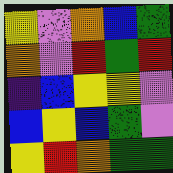[["yellow", "violet", "orange", "blue", "green"], ["orange", "violet", "red", "green", "red"], ["indigo", "blue", "yellow", "yellow", "violet"], ["blue", "yellow", "blue", "green", "violet"], ["yellow", "red", "orange", "green", "green"]]